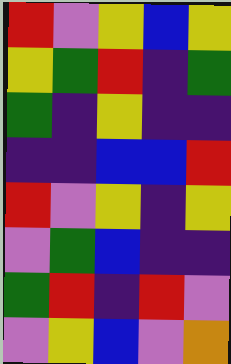[["red", "violet", "yellow", "blue", "yellow"], ["yellow", "green", "red", "indigo", "green"], ["green", "indigo", "yellow", "indigo", "indigo"], ["indigo", "indigo", "blue", "blue", "red"], ["red", "violet", "yellow", "indigo", "yellow"], ["violet", "green", "blue", "indigo", "indigo"], ["green", "red", "indigo", "red", "violet"], ["violet", "yellow", "blue", "violet", "orange"]]